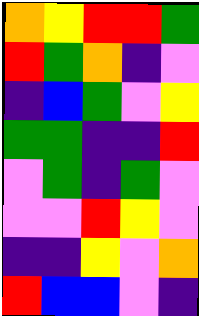[["orange", "yellow", "red", "red", "green"], ["red", "green", "orange", "indigo", "violet"], ["indigo", "blue", "green", "violet", "yellow"], ["green", "green", "indigo", "indigo", "red"], ["violet", "green", "indigo", "green", "violet"], ["violet", "violet", "red", "yellow", "violet"], ["indigo", "indigo", "yellow", "violet", "orange"], ["red", "blue", "blue", "violet", "indigo"]]